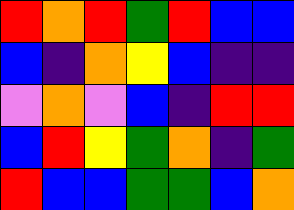[["red", "orange", "red", "green", "red", "blue", "blue"], ["blue", "indigo", "orange", "yellow", "blue", "indigo", "indigo"], ["violet", "orange", "violet", "blue", "indigo", "red", "red"], ["blue", "red", "yellow", "green", "orange", "indigo", "green"], ["red", "blue", "blue", "green", "green", "blue", "orange"]]